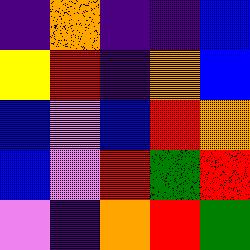[["indigo", "orange", "indigo", "indigo", "blue"], ["yellow", "red", "indigo", "orange", "blue"], ["blue", "violet", "blue", "red", "orange"], ["blue", "violet", "red", "green", "red"], ["violet", "indigo", "orange", "red", "green"]]